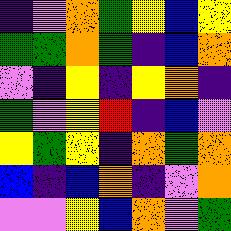[["indigo", "violet", "orange", "green", "yellow", "blue", "yellow"], ["green", "green", "orange", "green", "indigo", "blue", "orange"], ["violet", "indigo", "yellow", "indigo", "yellow", "orange", "indigo"], ["green", "violet", "yellow", "red", "indigo", "blue", "violet"], ["yellow", "green", "yellow", "indigo", "orange", "green", "orange"], ["blue", "indigo", "blue", "orange", "indigo", "violet", "orange"], ["violet", "violet", "yellow", "blue", "orange", "violet", "green"]]